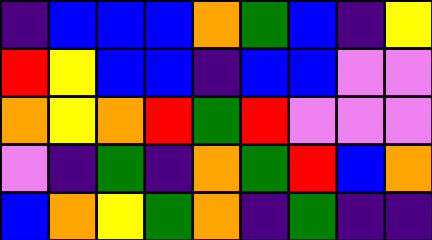[["indigo", "blue", "blue", "blue", "orange", "green", "blue", "indigo", "yellow"], ["red", "yellow", "blue", "blue", "indigo", "blue", "blue", "violet", "violet"], ["orange", "yellow", "orange", "red", "green", "red", "violet", "violet", "violet"], ["violet", "indigo", "green", "indigo", "orange", "green", "red", "blue", "orange"], ["blue", "orange", "yellow", "green", "orange", "indigo", "green", "indigo", "indigo"]]